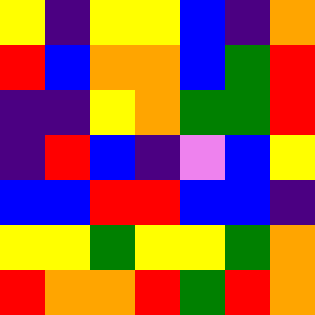[["yellow", "indigo", "yellow", "yellow", "blue", "indigo", "orange"], ["red", "blue", "orange", "orange", "blue", "green", "red"], ["indigo", "indigo", "yellow", "orange", "green", "green", "red"], ["indigo", "red", "blue", "indigo", "violet", "blue", "yellow"], ["blue", "blue", "red", "red", "blue", "blue", "indigo"], ["yellow", "yellow", "green", "yellow", "yellow", "green", "orange"], ["red", "orange", "orange", "red", "green", "red", "orange"]]